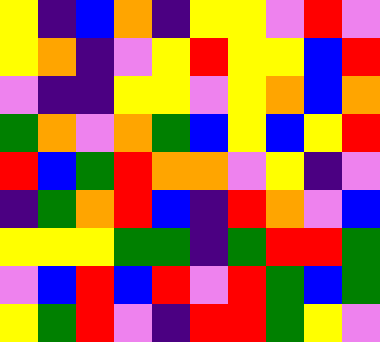[["yellow", "indigo", "blue", "orange", "indigo", "yellow", "yellow", "violet", "red", "violet"], ["yellow", "orange", "indigo", "violet", "yellow", "red", "yellow", "yellow", "blue", "red"], ["violet", "indigo", "indigo", "yellow", "yellow", "violet", "yellow", "orange", "blue", "orange"], ["green", "orange", "violet", "orange", "green", "blue", "yellow", "blue", "yellow", "red"], ["red", "blue", "green", "red", "orange", "orange", "violet", "yellow", "indigo", "violet"], ["indigo", "green", "orange", "red", "blue", "indigo", "red", "orange", "violet", "blue"], ["yellow", "yellow", "yellow", "green", "green", "indigo", "green", "red", "red", "green"], ["violet", "blue", "red", "blue", "red", "violet", "red", "green", "blue", "green"], ["yellow", "green", "red", "violet", "indigo", "red", "red", "green", "yellow", "violet"]]